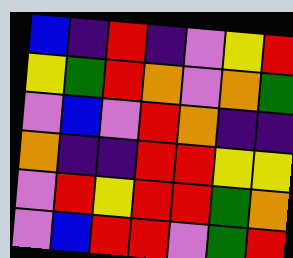[["blue", "indigo", "red", "indigo", "violet", "yellow", "red"], ["yellow", "green", "red", "orange", "violet", "orange", "green"], ["violet", "blue", "violet", "red", "orange", "indigo", "indigo"], ["orange", "indigo", "indigo", "red", "red", "yellow", "yellow"], ["violet", "red", "yellow", "red", "red", "green", "orange"], ["violet", "blue", "red", "red", "violet", "green", "red"]]